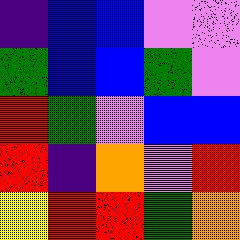[["indigo", "blue", "blue", "violet", "violet"], ["green", "blue", "blue", "green", "violet"], ["red", "green", "violet", "blue", "blue"], ["red", "indigo", "orange", "violet", "red"], ["yellow", "red", "red", "green", "orange"]]